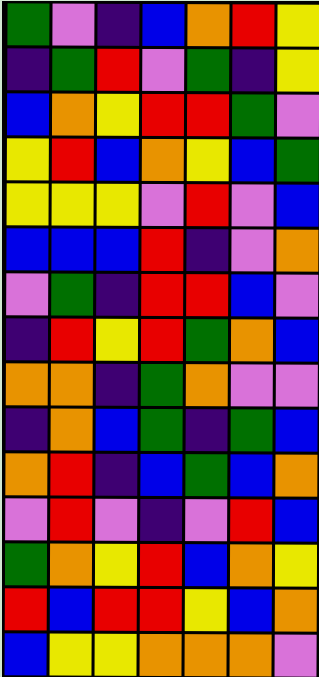[["green", "violet", "indigo", "blue", "orange", "red", "yellow"], ["indigo", "green", "red", "violet", "green", "indigo", "yellow"], ["blue", "orange", "yellow", "red", "red", "green", "violet"], ["yellow", "red", "blue", "orange", "yellow", "blue", "green"], ["yellow", "yellow", "yellow", "violet", "red", "violet", "blue"], ["blue", "blue", "blue", "red", "indigo", "violet", "orange"], ["violet", "green", "indigo", "red", "red", "blue", "violet"], ["indigo", "red", "yellow", "red", "green", "orange", "blue"], ["orange", "orange", "indigo", "green", "orange", "violet", "violet"], ["indigo", "orange", "blue", "green", "indigo", "green", "blue"], ["orange", "red", "indigo", "blue", "green", "blue", "orange"], ["violet", "red", "violet", "indigo", "violet", "red", "blue"], ["green", "orange", "yellow", "red", "blue", "orange", "yellow"], ["red", "blue", "red", "red", "yellow", "blue", "orange"], ["blue", "yellow", "yellow", "orange", "orange", "orange", "violet"]]